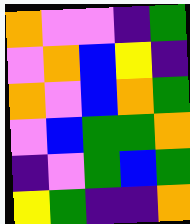[["orange", "violet", "violet", "indigo", "green"], ["violet", "orange", "blue", "yellow", "indigo"], ["orange", "violet", "blue", "orange", "green"], ["violet", "blue", "green", "green", "orange"], ["indigo", "violet", "green", "blue", "green"], ["yellow", "green", "indigo", "indigo", "orange"]]